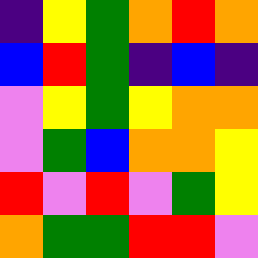[["indigo", "yellow", "green", "orange", "red", "orange"], ["blue", "red", "green", "indigo", "blue", "indigo"], ["violet", "yellow", "green", "yellow", "orange", "orange"], ["violet", "green", "blue", "orange", "orange", "yellow"], ["red", "violet", "red", "violet", "green", "yellow"], ["orange", "green", "green", "red", "red", "violet"]]